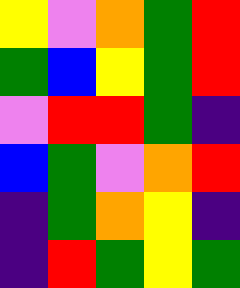[["yellow", "violet", "orange", "green", "red"], ["green", "blue", "yellow", "green", "red"], ["violet", "red", "red", "green", "indigo"], ["blue", "green", "violet", "orange", "red"], ["indigo", "green", "orange", "yellow", "indigo"], ["indigo", "red", "green", "yellow", "green"]]